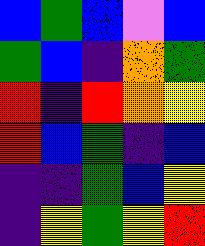[["blue", "green", "blue", "violet", "blue"], ["green", "blue", "indigo", "orange", "green"], ["red", "indigo", "red", "orange", "yellow"], ["red", "blue", "green", "indigo", "blue"], ["indigo", "indigo", "green", "blue", "yellow"], ["indigo", "yellow", "green", "yellow", "red"]]